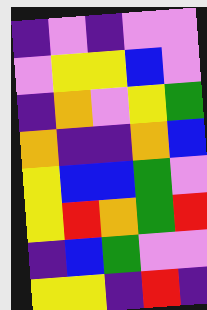[["indigo", "violet", "indigo", "violet", "violet"], ["violet", "yellow", "yellow", "blue", "violet"], ["indigo", "orange", "violet", "yellow", "green"], ["orange", "indigo", "indigo", "orange", "blue"], ["yellow", "blue", "blue", "green", "violet"], ["yellow", "red", "orange", "green", "red"], ["indigo", "blue", "green", "violet", "violet"], ["yellow", "yellow", "indigo", "red", "indigo"]]